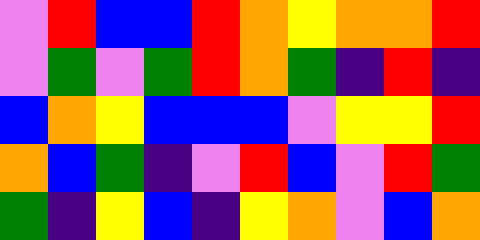[["violet", "red", "blue", "blue", "red", "orange", "yellow", "orange", "orange", "red"], ["violet", "green", "violet", "green", "red", "orange", "green", "indigo", "red", "indigo"], ["blue", "orange", "yellow", "blue", "blue", "blue", "violet", "yellow", "yellow", "red"], ["orange", "blue", "green", "indigo", "violet", "red", "blue", "violet", "red", "green"], ["green", "indigo", "yellow", "blue", "indigo", "yellow", "orange", "violet", "blue", "orange"]]